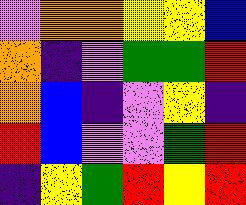[["violet", "orange", "orange", "yellow", "yellow", "blue"], ["orange", "indigo", "violet", "green", "green", "red"], ["orange", "blue", "indigo", "violet", "yellow", "indigo"], ["red", "blue", "violet", "violet", "green", "red"], ["indigo", "yellow", "green", "red", "yellow", "red"]]